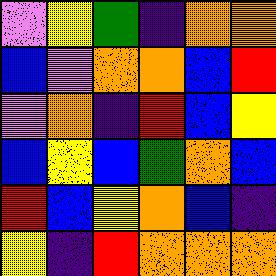[["violet", "yellow", "green", "indigo", "orange", "orange"], ["blue", "violet", "orange", "orange", "blue", "red"], ["violet", "orange", "indigo", "red", "blue", "yellow"], ["blue", "yellow", "blue", "green", "orange", "blue"], ["red", "blue", "yellow", "orange", "blue", "indigo"], ["yellow", "indigo", "red", "orange", "orange", "orange"]]